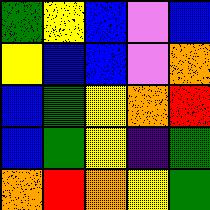[["green", "yellow", "blue", "violet", "blue"], ["yellow", "blue", "blue", "violet", "orange"], ["blue", "green", "yellow", "orange", "red"], ["blue", "green", "yellow", "indigo", "green"], ["orange", "red", "orange", "yellow", "green"]]